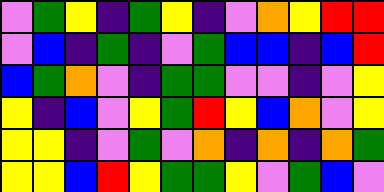[["violet", "green", "yellow", "indigo", "green", "yellow", "indigo", "violet", "orange", "yellow", "red", "red"], ["violet", "blue", "indigo", "green", "indigo", "violet", "green", "blue", "blue", "indigo", "blue", "red"], ["blue", "green", "orange", "violet", "indigo", "green", "green", "violet", "violet", "indigo", "violet", "yellow"], ["yellow", "indigo", "blue", "violet", "yellow", "green", "red", "yellow", "blue", "orange", "violet", "yellow"], ["yellow", "yellow", "indigo", "violet", "green", "violet", "orange", "indigo", "orange", "indigo", "orange", "green"], ["yellow", "yellow", "blue", "red", "yellow", "green", "green", "yellow", "violet", "green", "blue", "violet"]]